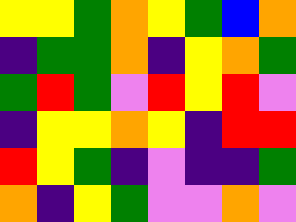[["yellow", "yellow", "green", "orange", "yellow", "green", "blue", "orange"], ["indigo", "green", "green", "orange", "indigo", "yellow", "orange", "green"], ["green", "red", "green", "violet", "red", "yellow", "red", "violet"], ["indigo", "yellow", "yellow", "orange", "yellow", "indigo", "red", "red"], ["red", "yellow", "green", "indigo", "violet", "indigo", "indigo", "green"], ["orange", "indigo", "yellow", "green", "violet", "violet", "orange", "violet"]]